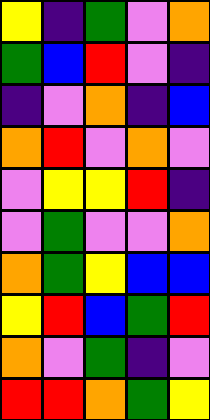[["yellow", "indigo", "green", "violet", "orange"], ["green", "blue", "red", "violet", "indigo"], ["indigo", "violet", "orange", "indigo", "blue"], ["orange", "red", "violet", "orange", "violet"], ["violet", "yellow", "yellow", "red", "indigo"], ["violet", "green", "violet", "violet", "orange"], ["orange", "green", "yellow", "blue", "blue"], ["yellow", "red", "blue", "green", "red"], ["orange", "violet", "green", "indigo", "violet"], ["red", "red", "orange", "green", "yellow"]]